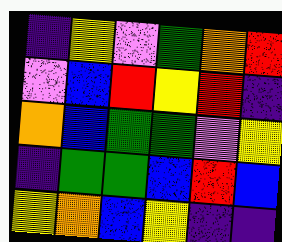[["indigo", "yellow", "violet", "green", "orange", "red"], ["violet", "blue", "red", "yellow", "red", "indigo"], ["orange", "blue", "green", "green", "violet", "yellow"], ["indigo", "green", "green", "blue", "red", "blue"], ["yellow", "orange", "blue", "yellow", "indigo", "indigo"]]